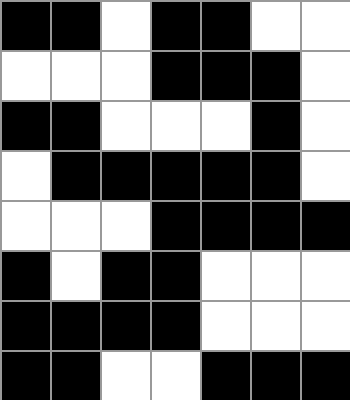[["black", "black", "white", "black", "black", "white", "white"], ["white", "white", "white", "black", "black", "black", "white"], ["black", "black", "white", "white", "white", "black", "white"], ["white", "black", "black", "black", "black", "black", "white"], ["white", "white", "white", "black", "black", "black", "black"], ["black", "white", "black", "black", "white", "white", "white"], ["black", "black", "black", "black", "white", "white", "white"], ["black", "black", "white", "white", "black", "black", "black"]]